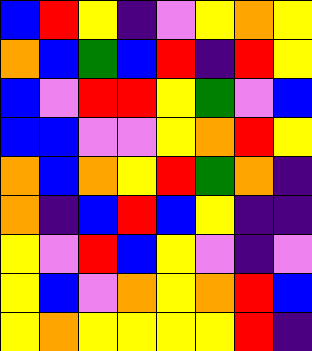[["blue", "red", "yellow", "indigo", "violet", "yellow", "orange", "yellow"], ["orange", "blue", "green", "blue", "red", "indigo", "red", "yellow"], ["blue", "violet", "red", "red", "yellow", "green", "violet", "blue"], ["blue", "blue", "violet", "violet", "yellow", "orange", "red", "yellow"], ["orange", "blue", "orange", "yellow", "red", "green", "orange", "indigo"], ["orange", "indigo", "blue", "red", "blue", "yellow", "indigo", "indigo"], ["yellow", "violet", "red", "blue", "yellow", "violet", "indigo", "violet"], ["yellow", "blue", "violet", "orange", "yellow", "orange", "red", "blue"], ["yellow", "orange", "yellow", "yellow", "yellow", "yellow", "red", "indigo"]]